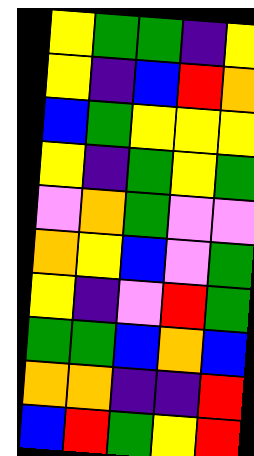[["yellow", "green", "green", "indigo", "yellow"], ["yellow", "indigo", "blue", "red", "orange"], ["blue", "green", "yellow", "yellow", "yellow"], ["yellow", "indigo", "green", "yellow", "green"], ["violet", "orange", "green", "violet", "violet"], ["orange", "yellow", "blue", "violet", "green"], ["yellow", "indigo", "violet", "red", "green"], ["green", "green", "blue", "orange", "blue"], ["orange", "orange", "indigo", "indigo", "red"], ["blue", "red", "green", "yellow", "red"]]